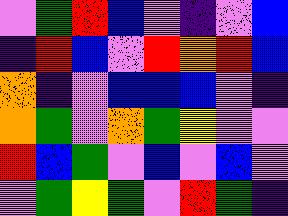[["violet", "green", "red", "blue", "violet", "indigo", "violet", "blue"], ["indigo", "red", "blue", "violet", "red", "orange", "red", "blue"], ["orange", "indigo", "violet", "blue", "blue", "blue", "violet", "indigo"], ["orange", "green", "violet", "orange", "green", "yellow", "violet", "violet"], ["red", "blue", "green", "violet", "blue", "violet", "blue", "violet"], ["violet", "green", "yellow", "green", "violet", "red", "green", "indigo"]]